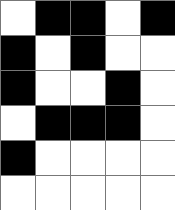[["white", "black", "black", "white", "black"], ["black", "white", "black", "white", "white"], ["black", "white", "white", "black", "white"], ["white", "black", "black", "black", "white"], ["black", "white", "white", "white", "white"], ["white", "white", "white", "white", "white"]]